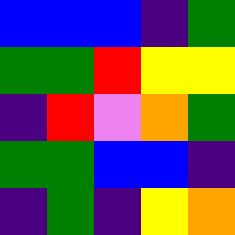[["blue", "blue", "blue", "indigo", "green"], ["green", "green", "red", "yellow", "yellow"], ["indigo", "red", "violet", "orange", "green"], ["green", "green", "blue", "blue", "indigo"], ["indigo", "green", "indigo", "yellow", "orange"]]